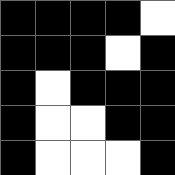[["black", "black", "black", "black", "white"], ["black", "black", "black", "white", "black"], ["black", "white", "black", "black", "black"], ["black", "white", "white", "black", "black"], ["black", "white", "white", "white", "black"]]